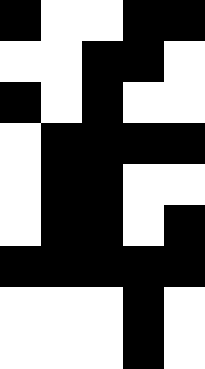[["black", "white", "white", "black", "black"], ["white", "white", "black", "black", "white"], ["black", "white", "black", "white", "white"], ["white", "black", "black", "black", "black"], ["white", "black", "black", "white", "white"], ["white", "black", "black", "white", "black"], ["black", "black", "black", "black", "black"], ["white", "white", "white", "black", "white"], ["white", "white", "white", "black", "white"]]